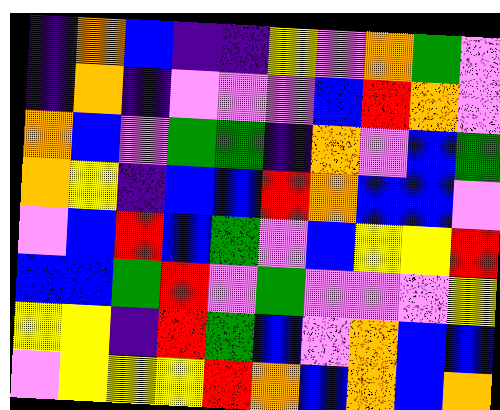[["indigo", "orange", "blue", "indigo", "indigo", "yellow", "violet", "orange", "green", "violet"], ["indigo", "orange", "indigo", "violet", "violet", "violet", "blue", "red", "orange", "violet"], ["orange", "blue", "violet", "green", "green", "indigo", "orange", "violet", "blue", "green"], ["orange", "yellow", "indigo", "blue", "blue", "red", "orange", "blue", "blue", "violet"], ["violet", "blue", "red", "blue", "green", "violet", "blue", "yellow", "yellow", "red"], ["blue", "blue", "green", "red", "violet", "green", "violet", "violet", "violet", "yellow"], ["yellow", "yellow", "indigo", "red", "green", "blue", "violet", "orange", "blue", "blue"], ["violet", "yellow", "yellow", "yellow", "red", "orange", "blue", "orange", "blue", "orange"]]